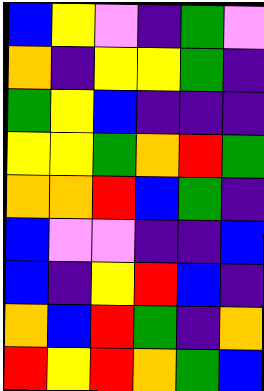[["blue", "yellow", "violet", "indigo", "green", "violet"], ["orange", "indigo", "yellow", "yellow", "green", "indigo"], ["green", "yellow", "blue", "indigo", "indigo", "indigo"], ["yellow", "yellow", "green", "orange", "red", "green"], ["orange", "orange", "red", "blue", "green", "indigo"], ["blue", "violet", "violet", "indigo", "indigo", "blue"], ["blue", "indigo", "yellow", "red", "blue", "indigo"], ["orange", "blue", "red", "green", "indigo", "orange"], ["red", "yellow", "red", "orange", "green", "blue"]]